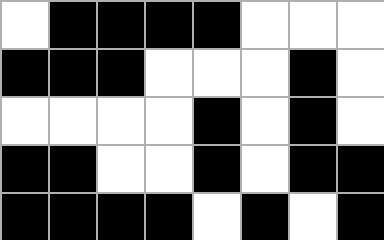[["white", "black", "black", "black", "black", "white", "white", "white"], ["black", "black", "black", "white", "white", "white", "black", "white"], ["white", "white", "white", "white", "black", "white", "black", "white"], ["black", "black", "white", "white", "black", "white", "black", "black"], ["black", "black", "black", "black", "white", "black", "white", "black"]]